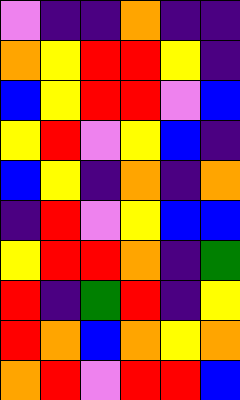[["violet", "indigo", "indigo", "orange", "indigo", "indigo"], ["orange", "yellow", "red", "red", "yellow", "indigo"], ["blue", "yellow", "red", "red", "violet", "blue"], ["yellow", "red", "violet", "yellow", "blue", "indigo"], ["blue", "yellow", "indigo", "orange", "indigo", "orange"], ["indigo", "red", "violet", "yellow", "blue", "blue"], ["yellow", "red", "red", "orange", "indigo", "green"], ["red", "indigo", "green", "red", "indigo", "yellow"], ["red", "orange", "blue", "orange", "yellow", "orange"], ["orange", "red", "violet", "red", "red", "blue"]]